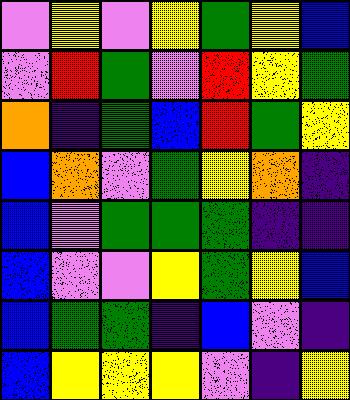[["violet", "yellow", "violet", "yellow", "green", "yellow", "blue"], ["violet", "red", "green", "violet", "red", "yellow", "green"], ["orange", "indigo", "green", "blue", "red", "green", "yellow"], ["blue", "orange", "violet", "green", "yellow", "orange", "indigo"], ["blue", "violet", "green", "green", "green", "indigo", "indigo"], ["blue", "violet", "violet", "yellow", "green", "yellow", "blue"], ["blue", "green", "green", "indigo", "blue", "violet", "indigo"], ["blue", "yellow", "yellow", "yellow", "violet", "indigo", "yellow"]]